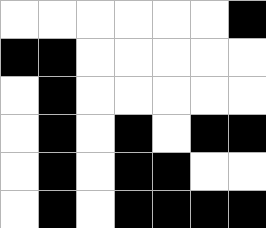[["white", "white", "white", "white", "white", "white", "black"], ["black", "black", "white", "white", "white", "white", "white"], ["white", "black", "white", "white", "white", "white", "white"], ["white", "black", "white", "black", "white", "black", "black"], ["white", "black", "white", "black", "black", "white", "white"], ["white", "black", "white", "black", "black", "black", "black"]]